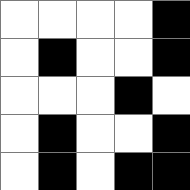[["white", "white", "white", "white", "black"], ["white", "black", "white", "white", "black"], ["white", "white", "white", "black", "white"], ["white", "black", "white", "white", "black"], ["white", "black", "white", "black", "black"]]